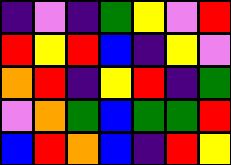[["indigo", "violet", "indigo", "green", "yellow", "violet", "red"], ["red", "yellow", "red", "blue", "indigo", "yellow", "violet"], ["orange", "red", "indigo", "yellow", "red", "indigo", "green"], ["violet", "orange", "green", "blue", "green", "green", "red"], ["blue", "red", "orange", "blue", "indigo", "red", "yellow"]]